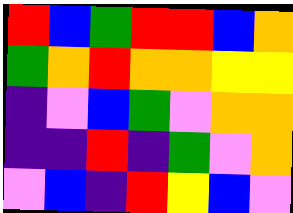[["red", "blue", "green", "red", "red", "blue", "orange"], ["green", "orange", "red", "orange", "orange", "yellow", "yellow"], ["indigo", "violet", "blue", "green", "violet", "orange", "orange"], ["indigo", "indigo", "red", "indigo", "green", "violet", "orange"], ["violet", "blue", "indigo", "red", "yellow", "blue", "violet"]]